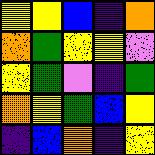[["yellow", "yellow", "blue", "indigo", "orange"], ["orange", "green", "yellow", "yellow", "violet"], ["yellow", "green", "violet", "indigo", "green"], ["orange", "yellow", "green", "blue", "yellow"], ["indigo", "blue", "orange", "indigo", "yellow"]]